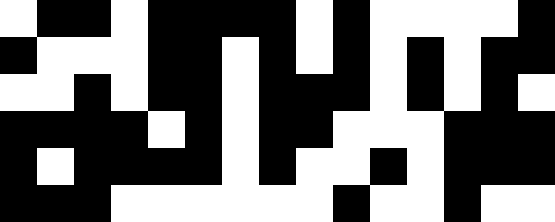[["white", "black", "black", "white", "black", "black", "black", "black", "white", "black", "white", "white", "white", "white", "black"], ["black", "white", "white", "white", "black", "black", "white", "black", "white", "black", "white", "black", "white", "black", "black"], ["white", "white", "black", "white", "black", "black", "white", "black", "black", "black", "white", "black", "white", "black", "white"], ["black", "black", "black", "black", "white", "black", "white", "black", "black", "white", "white", "white", "black", "black", "black"], ["black", "white", "black", "black", "black", "black", "white", "black", "white", "white", "black", "white", "black", "black", "black"], ["black", "black", "black", "white", "white", "white", "white", "white", "white", "black", "white", "white", "black", "white", "white"]]